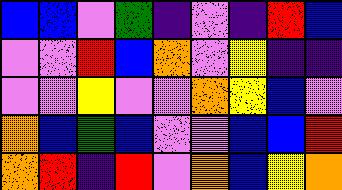[["blue", "blue", "violet", "green", "indigo", "violet", "indigo", "red", "blue"], ["violet", "violet", "red", "blue", "orange", "violet", "yellow", "indigo", "indigo"], ["violet", "violet", "yellow", "violet", "violet", "orange", "yellow", "blue", "violet"], ["orange", "blue", "green", "blue", "violet", "violet", "blue", "blue", "red"], ["orange", "red", "indigo", "red", "violet", "orange", "blue", "yellow", "orange"]]